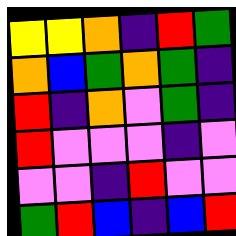[["yellow", "yellow", "orange", "indigo", "red", "green"], ["orange", "blue", "green", "orange", "green", "indigo"], ["red", "indigo", "orange", "violet", "green", "indigo"], ["red", "violet", "violet", "violet", "indigo", "violet"], ["violet", "violet", "indigo", "red", "violet", "violet"], ["green", "red", "blue", "indigo", "blue", "red"]]